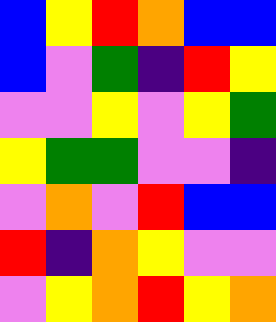[["blue", "yellow", "red", "orange", "blue", "blue"], ["blue", "violet", "green", "indigo", "red", "yellow"], ["violet", "violet", "yellow", "violet", "yellow", "green"], ["yellow", "green", "green", "violet", "violet", "indigo"], ["violet", "orange", "violet", "red", "blue", "blue"], ["red", "indigo", "orange", "yellow", "violet", "violet"], ["violet", "yellow", "orange", "red", "yellow", "orange"]]